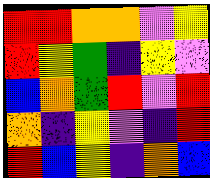[["red", "red", "orange", "orange", "violet", "yellow"], ["red", "yellow", "green", "indigo", "yellow", "violet"], ["blue", "orange", "green", "red", "violet", "red"], ["orange", "indigo", "yellow", "violet", "indigo", "red"], ["red", "blue", "yellow", "indigo", "orange", "blue"]]